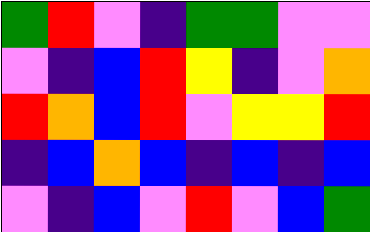[["green", "red", "violet", "indigo", "green", "green", "violet", "violet"], ["violet", "indigo", "blue", "red", "yellow", "indigo", "violet", "orange"], ["red", "orange", "blue", "red", "violet", "yellow", "yellow", "red"], ["indigo", "blue", "orange", "blue", "indigo", "blue", "indigo", "blue"], ["violet", "indigo", "blue", "violet", "red", "violet", "blue", "green"]]